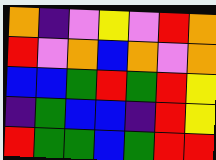[["orange", "indigo", "violet", "yellow", "violet", "red", "orange"], ["red", "violet", "orange", "blue", "orange", "violet", "orange"], ["blue", "blue", "green", "red", "green", "red", "yellow"], ["indigo", "green", "blue", "blue", "indigo", "red", "yellow"], ["red", "green", "green", "blue", "green", "red", "red"]]